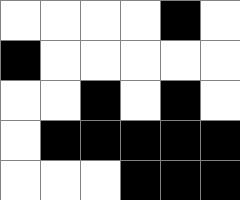[["white", "white", "white", "white", "black", "white"], ["black", "white", "white", "white", "white", "white"], ["white", "white", "black", "white", "black", "white"], ["white", "black", "black", "black", "black", "black"], ["white", "white", "white", "black", "black", "black"]]